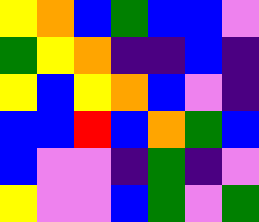[["yellow", "orange", "blue", "green", "blue", "blue", "violet"], ["green", "yellow", "orange", "indigo", "indigo", "blue", "indigo"], ["yellow", "blue", "yellow", "orange", "blue", "violet", "indigo"], ["blue", "blue", "red", "blue", "orange", "green", "blue"], ["blue", "violet", "violet", "indigo", "green", "indigo", "violet"], ["yellow", "violet", "violet", "blue", "green", "violet", "green"]]